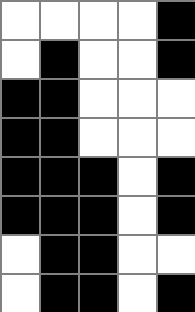[["white", "white", "white", "white", "black"], ["white", "black", "white", "white", "black"], ["black", "black", "white", "white", "white"], ["black", "black", "white", "white", "white"], ["black", "black", "black", "white", "black"], ["black", "black", "black", "white", "black"], ["white", "black", "black", "white", "white"], ["white", "black", "black", "white", "black"]]